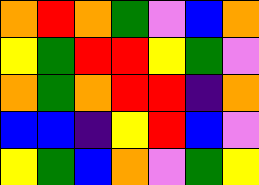[["orange", "red", "orange", "green", "violet", "blue", "orange"], ["yellow", "green", "red", "red", "yellow", "green", "violet"], ["orange", "green", "orange", "red", "red", "indigo", "orange"], ["blue", "blue", "indigo", "yellow", "red", "blue", "violet"], ["yellow", "green", "blue", "orange", "violet", "green", "yellow"]]